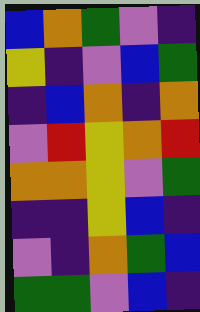[["blue", "orange", "green", "violet", "indigo"], ["yellow", "indigo", "violet", "blue", "green"], ["indigo", "blue", "orange", "indigo", "orange"], ["violet", "red", "yellow", "orange", "red"], ["orange", "orange", "yellow", "violet", "green"], ["indigo", "indigo", "yellow", "blue", "indigo"], ["violet", "indigo", "orange", "green", "blue"], ["green", "green", "violet", "blue", "indigo"]]